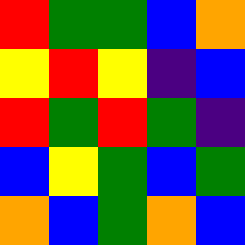[["red", "green", "green", "blue", "orange"], ["yellow", "red", "yellow", "indigo", "blue"], ["red", "green", "red", "green", "indigo"], ["blue", "yellow", "green", "blue", "green"], ["orange", "blue", "green", "orange", "blue"]]